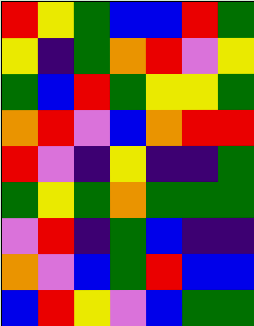[["red", "yellow", "green", "blue", "blue", "red", "green"], ["yellow", "indigo", "green", "orange", "red", "violet", "yellow"], ["green", "blue", "red", "green", "yellow", "yellow", "green"], ["orange", "red", "violet", "blue", "orange", "red", "red"], ["red", "violet", "indigo", "yellow", "indigo", "indigo", "green"], ["green", "yellow", "green", "orange", "green", "green", "green"], ["violet", "red", "indigo", "green", "blue", "indigo", "indigo"], ["orange", "violet", "blue", "green", "red", "blue", "blue"], ["blue", "red", "yellow", "violet", "blue", "green", "green"]]